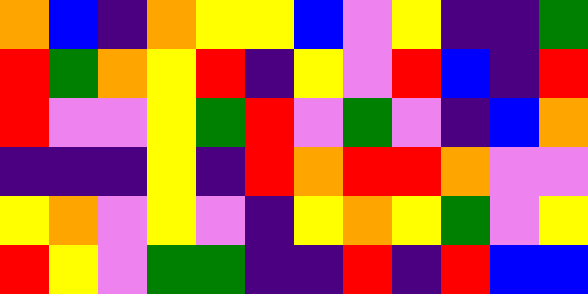[["orange", "blue", "indigo", "orange", "yellow", "yellow", "blue", "violet", "yellow", "indigo", "indigo", "green"], ["red", "green", "orange", "yellow", "red", "indigo", "yellow", "violet", "red", "blue", "indigo", "red"], ["red", "violet", "violet", "yellow", "green", "red", "violet", "green", "violet", "indigo", "blue", "orange"], ["indigo", "indigo", "indigo", "yellow", "indigo", "red", "orange", "red", "red", "orange", "violet", "violet"], ["yellow", "orange", "violet", "yellow", "violet", "indigo", "yellow", "orange", "yellow", "green", "violet", "yellow"], ["red", "yellow", "violet", "green", "green", "indigo", "indigo", "red", "indigo", "red", "blue", "blue"]]